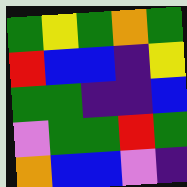[["green", "yellow", "green", "orange", "green"], ["red", "blue", "blue", "indigo", "yellow"], ["green", "green", "indigo", "indigo", "blue"], ["violet", "green", "green", "red", "green"], ["orange", "blue", "blue", "violet", "indigo"]]